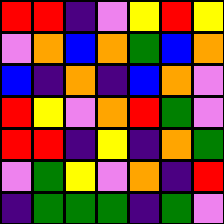[["red", "red", "indigo", "violet", "yellow", "red", "yellow"], ["violet", "orange", "blue", "orange", "green", "blue", "orange"], ["blue", "indigo", "orange", "indigo", "blue", "orange", "violet"], ["red", "yellow", "violet", "orange", "red", "green", "violet"], ["red", "red", "indigo", "yellow", "indigo", "orange", "green"], ["violet", "green", "yellow", "violet", "orange", "indigo", "red"], ["indigo", "green", "green", "green", "indigo", "green", "violet"]]